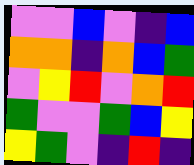[["violet", "violet", "blue", "violet", "indigo", "blue"], ["orange", "orange", "indigo", "orange", "blue", "green"], ["violet", "yellow", "red", "violet", "orange", "red"], ["green", "violet", "violet", "green", "blue", "yellow"], ["yellow", "green", "violet", "indigo", "red", "indigo"]]